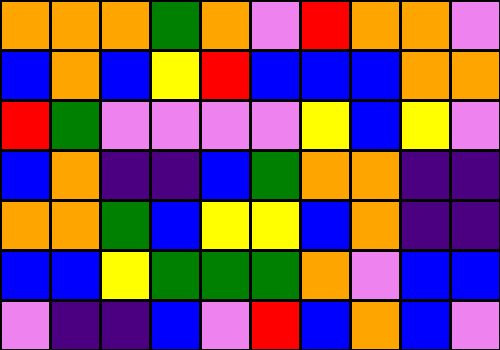[["orange", "orange", "orange", "green", "orange", "violet", "red", "orange", "orange", "violet"], ["blue", "orange", "blue", "yellow", "red", "blue", "blue", "blue", "orange", "orange"], ["red", "green", "violet", "violet", "violet", "violet", "yellow", "blue", "yellow", "violet"], ["blue", "orange", "indigo", "indigo", "blue", "green", "orange", "orange", "indigo", "indigo"], ["orange", "orange", "green", "blue", "yellow", "yellow", "blue", "orange", "indigo", "indigo"], ["blue", "blue", "yellow", "green", "green", "green", "orange", "violet", "blue", "blue"], ["violet", "indigo", "indigo", "blue", "violet", "red", "blue", "orange", "blue", "violet"]]